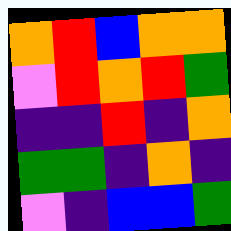[["orange", "red", "blue", "orange", "orange"], ["violet", "red", "orange", "red", "green"], ["indigo", "indigo", "red", "indigo", "orange"], ["green", "green", "indigo", "orange", "indigo"], ["violet", "indigo", "blue", "blue", "green"]]